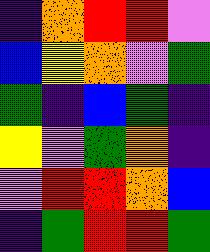[["indigo", "orange", "red", "red", "violet"], ["blue", "yellow", "orange", "violet", "green"], ["green", "indigo", "blue", "green", "indigo"], ["yellow", "violet", "green", "orange", "indigo"], ["violet", "red", "red", "orange", "blue"], ["indigo", "green", "red", "red", "green"]]